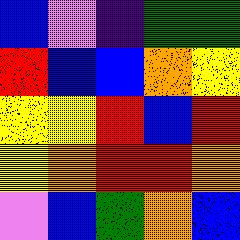[["blue", "violet", "indigo", "green", "green"], ["red", "blue", "blue", "orange", "yellow"], ["yellow", "yellow", "red", "blue", "red"], ["yellow", "orange", "red", "red", "orange"], ["violet", "blue", "green", "orange", "blue"]]